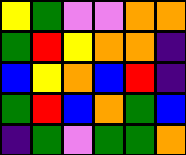[["yellow", "green", "violet", "violet", "orange", "orange"], ["green", "red", "yellow", "orange", "orange", "indigo"], ["blue", "yellow", "orange", "blue", "red", "indigo"], ["green", "red", "blue", "orange", "green", "blue"], ["indigo", "green", "violet", "green", "green", "orange"]]